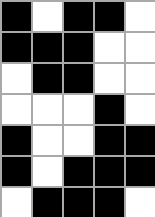[["black", "white", "black", "black", "white"], ["black", "black", "black", "white", "white"], ["white", "black", "black", "white", "white"], ["white", "white", "white", "black", "white"], ["black", "white", "white", "black", "black"], ["black", "white", "black", "black", "black"], ["white", "black", "black", "black", "white"]]